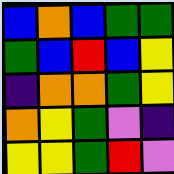[["blue", "orange", "blue", "green", "green"], ["green", "blue", "red", "blue", "yellow"], ["indigo", "orange", "orange", "green", "yellow"], ["orange", "yellow", "green", "violet", "indigo"], ["yellow", "yellow", "green", "red", "violet"]]